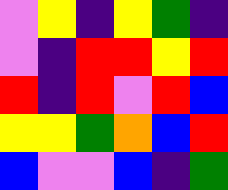[["violet", "yellow", "indigo", "yellow", "green", "indigo"], ["violet", "indigo", "red", "red", "yellow", "red"], ["red", "indigo", "red", "violet", "red", "blue"], ["yellow", "yellow", "green", "orange", "blue", "red"], ["blue", "violet", "violet", "blue", "indigo", "green"]]